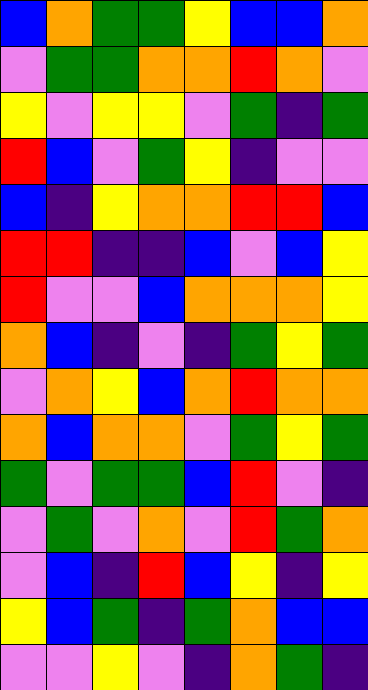[["blue", "orange", "green", "green", "yellow", "blue", "blue", "orange"], ["violet", "green", "green", "orange", "orange", "red", "orange", "violet"], ["yellow", "violet", "yellow", "yellow", "violet", "green", "indigo", "green"], ["red", "blue", "violet", "green", "yellow", "indigo", "violet", "violet"], ["blue", "indigo", "yellow", "orange", "orange", "red", "red", "blue"], ["red", "red", "indigo", "indigo", "blue", "violet", "blue", "yellow"], ["red", "violet", "violet", "blue", "orange", "orange", "orange", "yellow"], ["orange", "blue", "indigo", "violet", "indigo", "green", "yellow", "green"], ["violet", "orange", "yellow", "blue", "orange", "red", "orange", "orange"], ["orange", "blue", "orange", "orange", "violet", "green", "yellow", "green"], ["green", "violet", "green", "green", "blue", "red", "violet", "indigo"], ["violet", "green", "violet", "orange", "violet", "red", "green", "orange"], ["violet", "blue", "indigo", "red", "blue", "yellow", "indigo", "yellow"], ["yellow", "blue", "green", "indigo", "green", "orange", "blue", "blue"], ["violet", "violet", "yellow", "violet", "indigo", "orange", "green", "indigo"]]